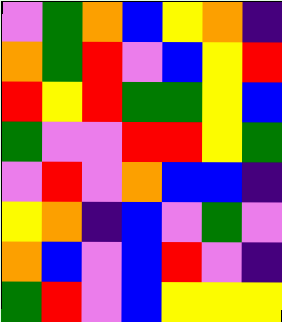[["violet", "green", "orange", "blue", "yellow", "orange", "indigo"], ["orange", "green", "red", "violet", "blue", "yellow", "red"], ["red", "yellow", "red", "green", "green", "yellow", "blue"], ["green", "violet", "violet", "red", "red", "yellow", "green"], ["violet", "red", "violet", "orange", "blue", "blue", "indigo"], ["yellow", "orange", "indigo", "blue", "violet", "green", "violet"], ["orange", "blue", "violet", "blue", "red", "violet", "indigo"], ["green", "red", "violet", "blue", "yellow", "yellow", "yellow"]]